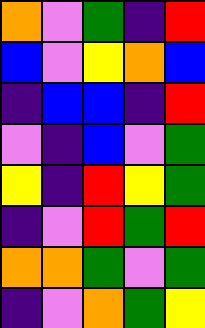[["orange", "violet", "green", "indigo", "red"], ["blue", "violet", "yellow", "orange", "blue"], ["indigo", "blue", "blue", "indigo", "red"], ["violet", "indigo", "blue", "violet", "green"], ["yellow", "indigo", "red", "yellow", "green"], ["indigo", "violet", "red", "green", "red"], ["orange", "orange", "green", "violet", "green"], ["indigo", "violet", "orange", "green", "yellow"]]